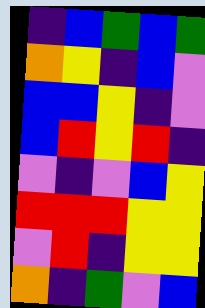[["indigo", "blue", "green", "blue", "green"], ["orange", "yellow", "indigo", "blue", "violet"], ["blue", "blue", "yellow", "indigo", "violet"], ["blue", "red", "yellow", "red", "indigo"], ["violet", "indigo", "violet", "blue", "yellow"], ["red", "red", "red", "yellow", "yellow"], ["violet", "red", "indigo", "yellow", "yellow"], ["orange", "indigo", "green", "violet", "blue"]]